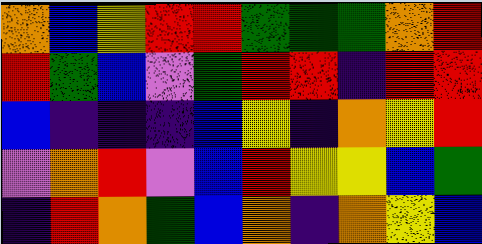[["orange", "blue", "yellow", "red", "red", "green", "green", "green", "orange", "red"], ["red", "green", "blue", "violet", "green", "red", "red", "indigo", "red", "red"], ["blue", "indigo", "indigo", "indigo", "blue", "yellow", "indigo", "orange", "yellow", "red"], ["violet", "orange", "red", "violet", "blue", "red", "yellow", "yellow", "blue", "green"], ["indigo", "red", "orange", "green", "blue", "orange", "indigo", "orange", "yellow", "blue"]]